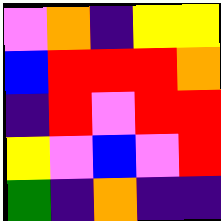[["violet", "orange", "indigo", "yellow", "yellow"], ["blue", "red", "red", "red", "orange"], ["indigo", "red", "violet", "red", "red"], ["yellow", "violet", "blue", "violet", "red"], ["green", "indigo", "orange", "indigo", "indigo"]]